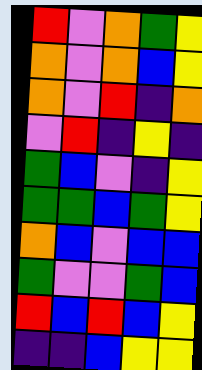[["red", "violet", "orange", "green", "yellow"], ["orange", "violet", "orange", "blue", "yellow"], ["orange", "violet", "red", "indigo", "orange"], ["violet", "red", "indigo", "yellow", "indigo"], ["green", "blue", "violet", "indigo", "yellow"], ["green", "green", "blue", "green", "yellow"], ["orange", "blue", "violet", "blue", "blue"], ["green", "violet", "violet", "green", "blue"], ["red", "blue", "red", "blue", "yellow"], ["indigo", "indigo", "blue", "yellow", "yellow"]]